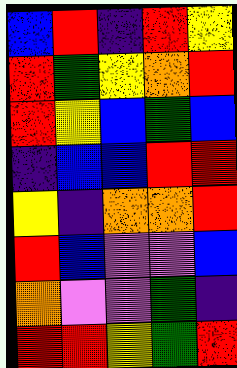[["blue", "red", "indigo", "red", "yellow"], ["red", "green", "yellow", "orange", "red"], ["red", "yellow", "blue", "green", "blue"], ["indigo", "blue", "blue", "red", "red"], ["yellow", "indigo", "orange", "orange", "red"], ["red", "blue", "violet", "violet", "blue"], ["orange", "violet", "violet", "green", "indigo"], ["red", "red", "yellow", "green", "red"]]